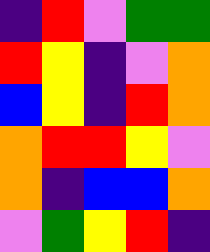[["indigo", "red", "violet", "green", "green"], ["red", "yellow", "indigo", "violet", "orange"], ["blue", "yellow", "indigo", "red", "orange"], ["orange", "red", "red", "yellow", "violet"], ["orange", "indigo", "blue", "blue", "orange"], ["violet", "green", "yellow", "red", "indigo"]]